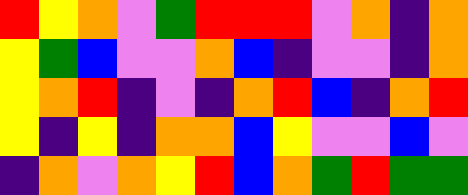[["red", "yellow", "orange", "violet", "green", "red", "red", "red", "violet", "orange", "indigo", "orange"], ["yellow", "green", "blue", "violet", "violet", "orange", "blue", "indigo", "violet", "violet", "indigo", "orange"], ["yellow", "orange", "red", "indigo", "violet", "indigo", "orange", "red", "blue", "indigo", "orange", "red"], ["yellow", "indigo", "yellow", "indigo", "orange", "orange", "blue", "yellow", "violet", "violet", "blue", "violet"], ["indigo", "orange", "violet", "orange", "yellow", "red", "blue", "orange", "green", "red", "green", "green"]]